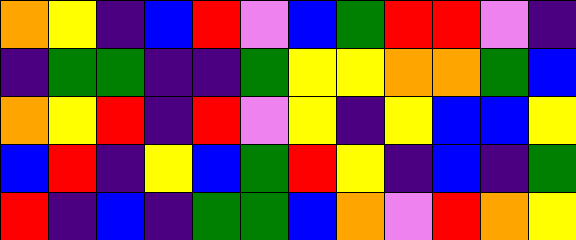[["orange", "yellow", "indigo", "blue", "red", "violet", "blue", "green", "red", "red", "violet", "indigo"], ["indigo", "green", "green", "indigo", "indigo", "green", "yellow", "yellow", "orange", "orange", "green", "blue"], ["orange", "yellow", "red", "indigo", "red", "violet", "yellow", "indigo", "yellow", "blue", "blue", "yellow"], ["blue", "red", "indigo", "yellow", "blue", "green", "red", "yellow", "indigo", "blue", "indigo", "green"], ["red", "indigo", "blue", "indigo", "green", "green", "blue", "orange", "violet", "red", "orange", "yellow"]]